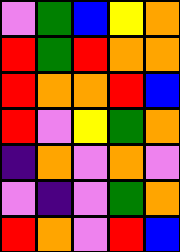[["violet", "green", "blue", "yellow", "orange"], ["red", "green", "red", "orange", "orange"], ["red", "orange", "orange", "red", "blue"], ["red", "violet", "yellow", "green", "orange"], ["indigo", "orange", "violet", "orange", "violet"], ["violet", "indigo", "violet", "green", "orange"], ["red", "orange", "violet", "red", "blue"]]